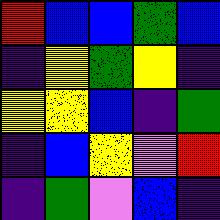[["red", "blue", "blue", "green", "blue"], ["indigo", "yellow", "green", "yellow", "indigo"], ["yellow", "yellow", "blue", "indigo", "green"], ["indigo", "blue", "yellow", "violet", "red"], ["indigo", "green", "violet", "blue", "indigo"]]